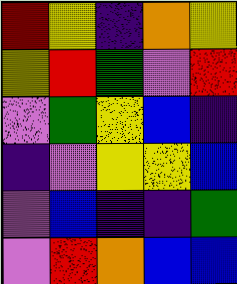[["red", "yellow", "indigo", "orange", "yellow"], ["yellow", "red", "green", "violet", "red"], ["violet", "green", "yellow", "blue", "indigo"], ["indigo", "violet", "yellow", "yellow", "blue"], ["violet", "blue", "indigo", "indigo", "green"], ["violet", "red", "orange", "blue", "blue"]]